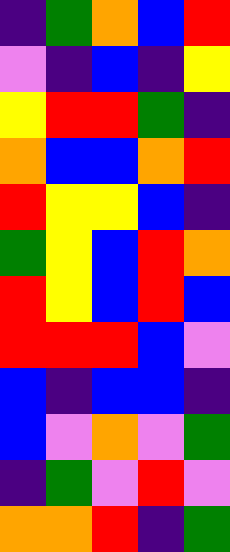[["indigo", "green", "orange", "blue", "red"], ["violet", "indigo", "blue", "indigo", "yellow"], ["yellow", "red", "red", "green", "indigo"], ["orange", "blue", "blue", "orange", "red"], ["red", "yellow", "yellow", "blue", "indigo"], ["green", "yellow", "blue", "red", "orange"], ["red", "yellow", "blue", "red", "blue"], ["red", "red", "red", "blue", "violet"], ["blue", "indigo", "blue", "blue", "indigo"], ["blue", "violet", "orange", "violet", "green"], ["indigo", "green", "violet", "red", "violet"], ["orange", "orange", "red", "indigo", "green"]]